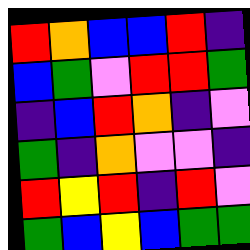[["red", "orange", "blue", "blue", "red", "indigo"], ["blue", "green", "violet", "red", "red", "green"], ["indigo", "blue", "red", "orange", "indigo", "violet"], ["green", "indigo", "orange", "violet", "violet", "indigo"], ["red", "yellow", "red", "indigo", "red", "violet"], ["green", "blue", "yellow", "blue", "green", "green"]]